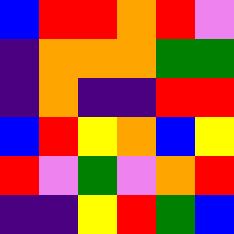[["blue", "red", "red", "orange", "red", "violet"], ["indigo", "orange", "orange", "orange", "green", "green"], ["indigo", "orange", "indigo", "indigo", "red", "red"], ["blue", "red", "yellow", "orange", "blue", "yellow"], ["red", "violet", "green", "violet", "orange", "red"], ["indigo", "indigo", "yellow", "red", "green", "blue"]]